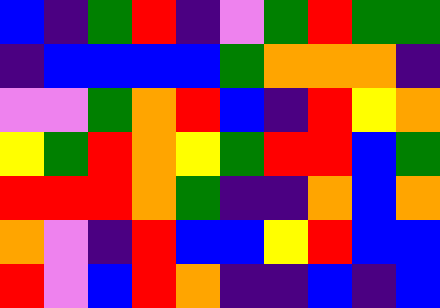[["blue", "indigo", "green", "red", "indigo", "violet", "green", "red", "green", "green"], ["indigo", "blue", "blue", "blue", "blue", "green", "orange", "orange", "orange", "indigo"], ["violet", "violet", "green", "orange", "red", "blue", "indigo", "red", "yellow", "orange"], ["yellow", "green", "red", "orange", "yellow", "green", "red", "red", "blue", "green"], ["red", "red", "red", "orange", "green", "indigo", "indigo", "orange", "blue", "orange"], ["orange", "violet", "indigo", "red", "blue", "blue", "yellow", "red", "blue", "blue"], ["red", "violet", "blue", "red", "orange", "indigo", "indigo", "blue", "indigo", "blue"]]